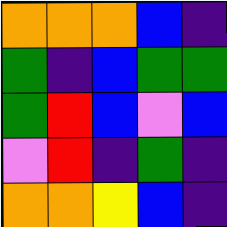[["orange", "orange", "orange", "blue", "indigo"], ["green", "indigo", "blue", "green", "green"], ["green", "red", "blue", "violet", "blue"], ["violet", "red", "indigo", "green", "indigo"], ["orange", "orange", "yellow", "blue", "indigo"]]